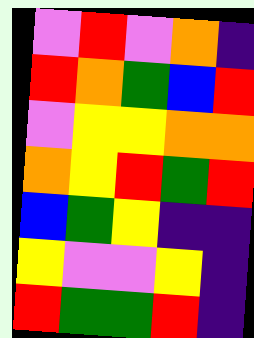[["violet", "red", "violet", "orange", "indigo"], ["red", "orange", "green", "blue", "red"], ["violet", "yellow", "yellow", "orange", "orange"], ["orange", "yellow", "red", "green", "red"], ["blue", "green", "yellow", "indigo", "indigo"], ["yellow", "violet", "violet", "yellow", "indigo"], ["red", "green", "green", "red", "indigo"]]